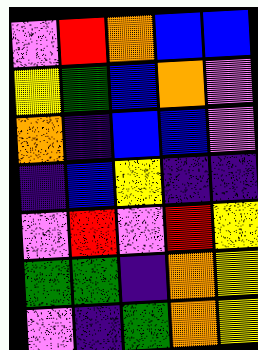[["violet", "red", "orange", "blue", "blue"], ["yellow", "green", "blue", "orange", "violet"], ["orange", "indigo", "blue", "blue", "violet"], ["indigo", "blue", "yellow", "indigo", "indigo"], ["violet", "red", "violet", "red", "yellow"], ["green", "green", "indigo", "orange", "yellow"], ["violet", "indigo", "green", "orange", "yellow"]]